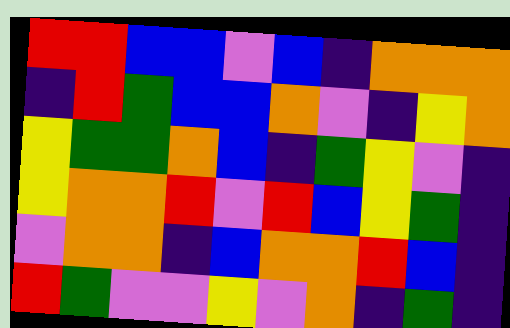[["red", "red", "blue", "blue", "violet", "blue", "indigo", "orange", "orange", "orange"], ["indigo", "red", "green", "blue", "blue", "orange", "violet", "indigo", "yellow", "orange"], ["yellow", "green", "green", "orange", "blue", "indigo", "green", "yellow", "violet", "indigo"], ["yellow", "orange", "orange", "red", "violet", "red", "blue", "yellow", "green", "indigo"], ["violet", "orange", "orange", "indigo", "blue", "orange", "orange", "red", "blue", "indigo"], ["red", "green", "violet", "violet", "yellow", "violet", "orange", "indigo", "green", "indigo"]]